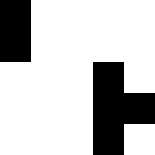[["black", "white", "white", "white", "white"], ["black", "white", "white", "white", "white"], ["white", "white", "white", "black", "white"], ["white", "white", "white", "black", "black"], ["white", "white", "white", "black", "white"]]